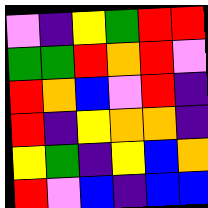[["violet", "indigo", "yellow", "green", "red", "red"], ["green", "green", "red", "orange", "red", "violet"], ["red", "orange", "blue", "violet", "red", "indigo"], ["red", "indigo", "yellow", "orange", "orange", "indigo"], ["yellow", "green", "indigo", "yellow", "blue", "orange"], ["red", "violet", "blue", "indigo", "blue", "blue"]]